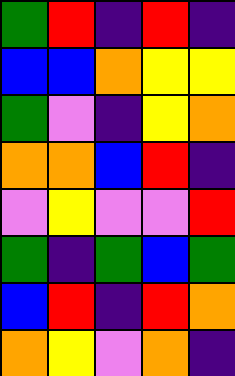[["green", "red", "indigo", "red", "indigo"], ["blue", "blue", "orange", "yellow", "yellow"], ["green", "violet", "indigo", "yellow", "orange"], ["orange", "orange", "blue", "red", "indigo"], ["violet", "yellow", "violet", "violet", "red"], ["green", "indigo", "green", "blue", "green"], ["blue", "red", "indigo", "red", "orange"], ["orange", "yellow", "violet", "orange", "indigo"]]